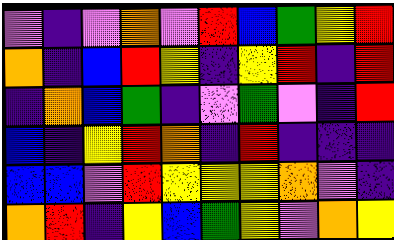[["violet", "indigo", "violet", "orange", "violet", "red", "blue", "green", "yellow", "red"], ["orange", "indigo", "blue", "red", "yellow", "indigo", "yellow", "red", "indigo", "red"], ["indigo", "orange", "blue", "green", "indigo", "violet", "green", "violet", "indigo", "red"], ["blue", "indigo", "yellow", "red", "orange", "indigo", "red", "indigo", "indigo", "indigo"], ["blue", "blue", "violet", "red", "yellow", "yellow", "yellow", "orange", "violet", "indigo"], ["orange", "red", "indigo", "yellow", "blue", "green", "yellow", "violet", "orange", "yellow"]]